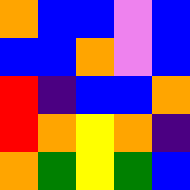[["orange", "blue", "blue", "violet", "blue"], ["blue", "blue", "orange", "violet", "blue"], ["red", "indigo", "blue", "blue", "orange"], ["red", "orange", "yellow", "orange", "indigo"], ["orange", "green", "yellow", "green", "blue"]]